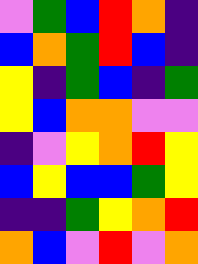[["violet", "green", "blue", "red", "orange", "indigo"], ["blue", "orange", "green", "red", "blue", "indigo"], ["yellow", "indigo", "green", "blue", "indigo", "green"], ["yellow", "blue", "orange", "orange", "violet", "violet"], ["indigo", "violet", "yellow", "orange", "red", "yellow"], ["blue", "yellow", "blue", "blue", "green", "yellow"], ["indigo", "indigo", "green", "yellow", "orange", "red"], ["orange", "blue", "violet", "red", "violet", "orange"]]